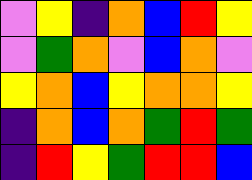[["violet", "yellow", "indigo", "orange", "blue", "red", "yellow"], ["violet", "green", "orange", "violet", "blue", "orange", "violet"], ["yellow", "orange", "blue", "yellow", "orange", "orange", "yellow"], ["indigo", "orange", "blue", "orange", "green", "red", "green"], ["indigo", "red", "yellow", "green", "red", "red", "blue"]]